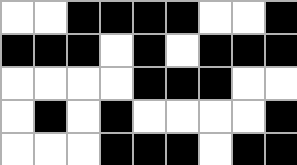[["white", "white", "black", "black", "black", "black", "white", "white", "black"], ["black", "black", "black", "white", "black", "white", "black", "black", "black"], ["white", "white", "white", "white", "black", "black", "black", "white", "white"], ["white", "black", "white", "black", "white", "white", "white", "white", "black"], ["white", "white", "white", "black", "black", "black", "white", "black", "black"]]